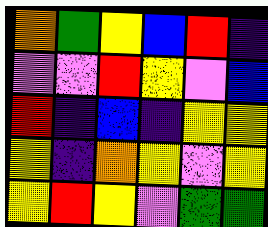[["orange", "green", "yellow", "blue", "red", "indigo"], ["violet", "violet", "red", "yellow", "violet", "blue"], ["red", "indigo", "blue", "indigo", "yellow", "yellow"], ["yellow", "indigo", "orange", "yellow", "violet", "yellow"], ["yellow", "red", "yellow", "violet", "green", "green"]]